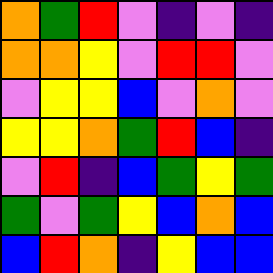[["orange", "green", "red", "violet", "indigo", "violet", "indigo"], ["orange", "orange", "yellow", "violet", "red", "red", "violet"], ["violet", "yellow", "yellow", "blue", "violet", "orange", "violet"], ["yellow", "yellow", "orange", "green", "red", "blue", "indigo"], ["violet", "red", "indigo", "blue", "green", "yellow", "green"], ["green", "violet", "green", "yellow", "blue", "orange", "blue"], ["blue", "red", "orange", "indigo", "yellow", "blue", "blue"]]